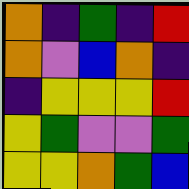[["orange", "indigo", "green", "indigo", "red"], ["orange", "violet", "blue", "orange", "indigo"], ["indigo", "yellow", "yellow", "yellow", "red"], ["yellow", "green", "violet", "violet", "green"], ["yellow", "yellow", "orange", "green", "blue"]]